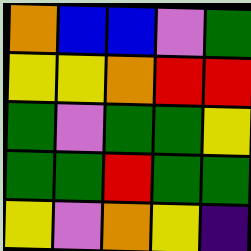[["orange", "blue", "blue", "violet", "green"], ["yellow", "yellow", "orange", "red", "red"], ["green", "violet", "green", "green", "yellow"], ["green", "green", "red", "green", "green"], ["yellow", "violet", "orange", "yellow", "indigo"]]